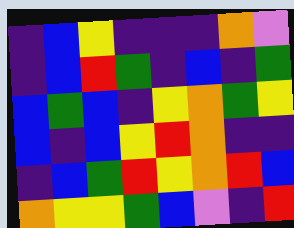[["indigo", "blue", "yellow", "indigo", "indigo", "indigo", "orange", "violet"], ["indigo", "blue", "red", "green", "indigo", "blue", "indigo", "green"], ["blue", "green", "blue", "indigo", "yellow", "orange", "green", "yellow"], ["blue", "indigo", "blue", "yellow", "red", "orange", "indigo", "indigo"], ["indigo", "blue", "green", "red", "yellow", "orange", "red", "blue"], ["orange", "yellow", "yellow", "green", "blue", "violet", "indigo", "red"]]